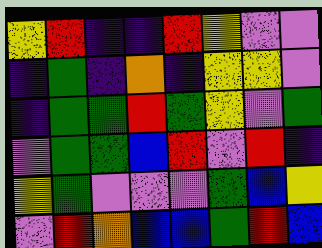[["yellow", "red", "indigo", "indigo", "red", "yellow", "violet", "violet"], ["indigo", "green", "indigo", "orange", "indigo", "yellow", "yellow", "violet"], ["indigo", "green", "green", "red", "green", "yellow", "violet", "green"], ["violet", "green", "green", "blue", "red", "violet", "red", "indigo"], ["yellow", "green", "violet", "violet", "violet", "green", "blue", "yellow"], ["violet", "red", "orange", "blue", "blue", "green", "red", "blue"]]